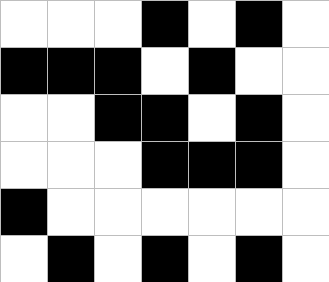[["white", "white", "white", "black", "white", "black", "white"], ["black", "black", "black", "white", "black", "white", "white"], ["white", "white", "black", "black", "white", "black", "white"], ["white", "white", "white", "black", "black", "black", "white"], ["black", "white", "white", "white", "white", "white", "white"], ["white", "black", "white", "black", "white", "black", "white"]]